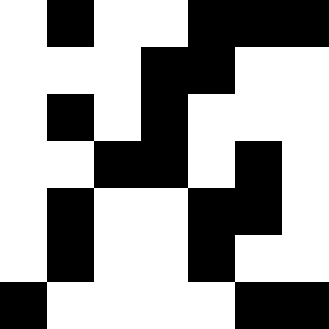[["white", "black", "white", "white", "black", "black", "black"], ["white", "white", "white", "black", "black", "white", "white"], ["white", "black", "white", "black", "white", "white", "white"], ["white", "white", "black", "black", "white", "black", "white"], ["white", "black", "white", "white", "black", "black", "white"], ["white", "black", "white", "white", "black", "white", "white"], ["black", "white", "white", "white", "white", "black", "black"]]